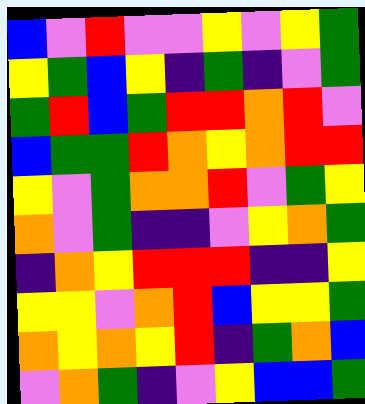[["blue", "violet", "red", "violet", "violet", "yellow", "violet", "yellow", "green"], ["yellow", "green", "blue", "yellow", "indigo", "green", "indigo", "violet", "green"], ["green", "red", "blue", "green", "red", "red", "orange", "red", "violet"], ["blue", "green", "green", "red", "orange", "yellow", "orange", "red", "red"], ["yellow", "violet", "green", "orange", "orange", "red", "violet", "green", "yellow"], ["orange", "violet", "green", "indigo", "indigo", "violet", "yellow", "orange", "green"], ["indigo", "orange", "yellow", "red", "red", "red", "indigo", "indigo", "yellow"], ["yellow", "yellow", "violet", "orange", "red", "blue", "yellow", "yellow", "green"], ["orange", "yellow", "orange", "yellow", "red", "indigo", "green", "orange", "blue"], ["violet", "orange", "green", "indigo", "violet", "yellow", "blue", "blue", "green"]]